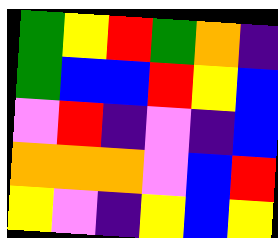[["green", "yellow", "red", "green", "orange", "indigo"], ["green", "blue", "blue", "red", "yellow", "blue"], ["violet", "red", "indigo", "violet", "indigo", "blue"], ["orange", "orange", "orange", "violet", "blue", "red"], ["yellow", "violet", "indigo", "yellow", "blue", "yellow"]]